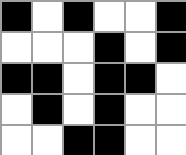[["black", "white", "black", "white", "white", "black"], ["white", "white", "white", "black", "white", "black"], ["black", "black", "white", "black", "black", "white"], ["white", "black", "white", "black", "white", "white"], ["white", "white", "black", "black", "white", "white"]]